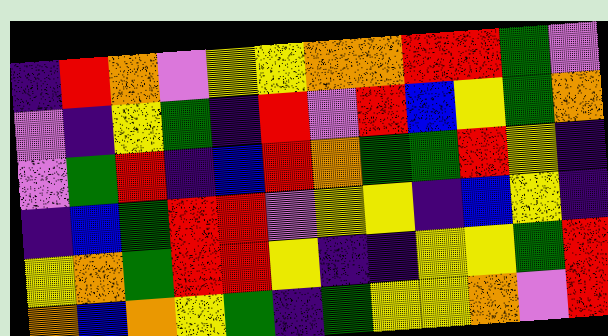[["indigo", "red", "orange", "violet", "yellow", "yellow", "orange", "orange", "red", "red", "green", "violet"], ["violet", "indigo", "yellow", "green", "indigo", "red", "violet", "red", "blue", "yellow", "green", "orange"], ["violet", "green", "red", "indigo", "blue", "red", "orange", "green", "green", "red", "yellow", "indigo"], ["indigo", "blue", "green", "red", "red", "violet", "yellow", "yellow", "indigo", "blue", "yellow", "indigo"], ["yellow", "orange", "green", "red", "red", "yellow", "indigo", "indigo", "yellow", "yellow", "green", "red"], ["orange", "blue", "orange", "yellow", "green", "indigo", "green", "yellow", "yellow", "orange", "violet", "red"]]